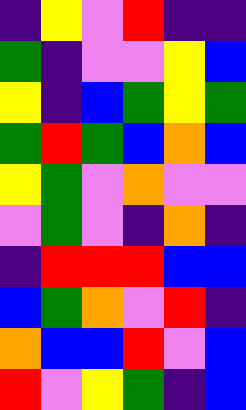[["indigo", "yellow", "violet", "red", "indigo", "indigo"], ["green", "indigo", "violet", "violet", "yellow", "blue"], ["yellow", "indigo", "blue", "green", "yellow", "green"], ["green", "red", "green", "blue", "orange", "blue"], ["yellow", "green", "violet", "orange", "violet", "violet"], ["violet", "green", "violet", "indigo", "orange", "indigo"], ["indigo", "red", "red", "red", "blue", "blue"], ["blue", "green", "orange", "violet", "red", "indigo"], ["orange", "blue", "blue", "red", "violet", "blue"], ["red", "violet", "yellow", "green", "indigo", "blue"]]